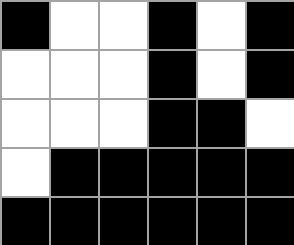[["black", "white", "white", "black", "white", "black"], ["white", "white", "white", "black", "white", "black"], ["white", "white", "white", "black", "black", "white"], ["white", "black", "black", "black", "black", "black"], ["black", "black", "black", "black", "black", "black"]]